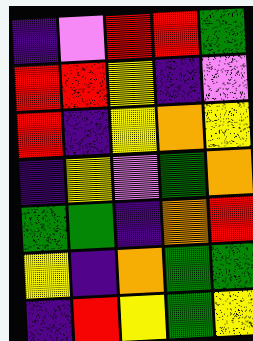[["indigo", "violet", "red", "red", "green"], ["red", "red", "yellow", "indigo", "violet"], ["red", "indigo", "yellow", "orange", "yellow"], ["indigo", "yellow", "violet", "green", "orange"], ["green", "green", "indigo", "orange", "red"], ["yellow", "indigo", "orange", "green", "green"], ["indigo", "red", "yellow", "green", "yellow"]]